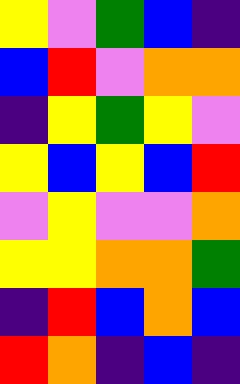[["yellow", "violet", "green", "blue", "indigo"], ["blue", "red", "violet", "orange", "orange"], ["indigo", "yellow", "green", "yellow", "violet"], ["yellow", "blue", "yellow", "blue", "red"], ["violet", "yellow", "violet", "violet", "orange"], ["yellow", "yellow", "orange", "orange", "green"], ["indigo", "red", "blue", "orange", "blue"], ["red", "orange", "indigo", "blue", "indigo"]]